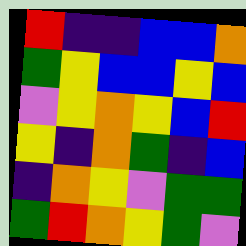[["red", "indigo", "indigo", "blue", "blue", "orange"], ["green", "yellow", "blue", "blue", "yellow", "blue"], ["violet", "yellow", "orange", "yellow", "blue", "red"], ["yellow", "indigo", "orange", "green", "indigo", "blue"], ["indigo", "orange", "yellow", "violet", "green", "green"], ["green", "red", "orange", "yellow", "green", "violet"]]